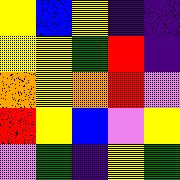[["yellow", "blue", "yellow", "indigo", "indigo"], ["yellow", "yellow", "green", "red", "indigo"], ["orange", "yellow", "orange", "red", "violet"], ["red", "yellow", "blue", "violet", "yellow"], ["violet", "green", "indigo", "yellow", "green"]]